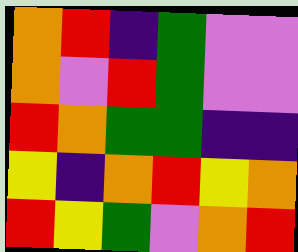[["orange", "red", "indigo", "green", "violet", "violet"], ["orange", "violet", "red", "green", "violet", "violet"], ["red", "orange", "green", "green", "indigo", "indigo"], ["yellow", "indigo", "orange", "red", "yellow", "orange"], ["red", "yellow", "green", "violet", "orange", "red"]]